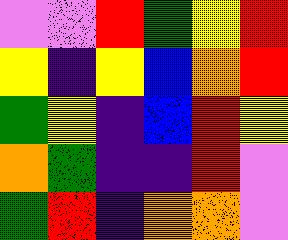[["violet", "violet", "red", "green", "yellow", "red"], ["yellow", "indigo", "yellow", "blue", "orange", "red"], ["green", "yellow", "indigo", "blue", "red", "yellow"], ["orange", "green", "indigo", "indigo", "red", "violet"], ["green", "red", "indigo", "orange", "orange", "violet"]]